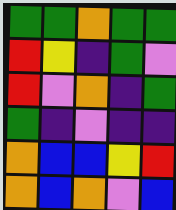[["green", "green", "orange", "green", "green"], ["red", "yellow", "indigo", "green", "violet"], ["red", "violet", "orange", "indigo", "green"], ["green", "indigo", "violet", "indigo", "indigo"], ["orange", "blue", "blue", "yellow", "red"], ["orange", "blue", "orange", "violet", "blue"]]